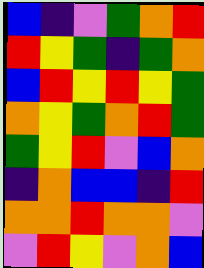[["blue", "indigo", "violet", "green", "orange", "red"], ["red", "yellow", "green", "indigo", "green", "orange"], ["blue", "red", "yellow", "red", "yellow", "green"], ["orange", "yellow", "green", "orange", "red", "green"], ["green", "yellow", "red", "violet", "blue", "orange"], ["indigo", "orange", "blue", "blue", "indigo", "red"], ["orange", "orange", "red", "orange", "orange", "violet"], ["violet", "red", "yellow", "violet", "orange", "blue"]]